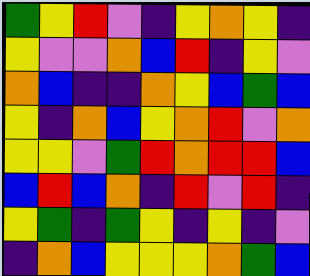[["green", "yellow", "red", "violet", "indigo", "yellow", "orange", "yellow", "indigo"], ["yellow", "violet", "violet", "orange", "blue", "red", "indigo", "yellow", "violet"], ["orange", "blue", "indigo", "indigo", "orange", "yellow", "blue", "green", "blue"], ["yellow", "indigo", "orange", "blue", "yellow", "orange", "red", "violet", "orange"], ["yellow", "yellow", "violet", "green", "red", "orange", "red", "red", "blue"], ["blue", "red", "blue", "orange", "indigo", "red", "violet", "red", "indigo"], ["yellow", "green", "indigo", "green", "yellow", "indigo", "yellow", "indigo", "violet"], ["indigo", "orange", "blue", "yellow", "yellow", "yellow", "orange", "green", "blue"]]